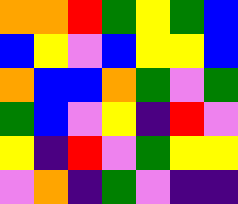[["orange", "orange", "red", "green", "yellow", "green", "blue"], ["blue", "yellow", "violet", "blue", "yellow", "yellow", "blue"], ["orange", "blue", "blue", "orange", "green", "violet", "green"], ["green", "blue", "violet", "yellow", "indigo", "red", "violet"], ["yellow", "indigo", "red", "violet", "green", "yellow", "yellow"], ["violet", "orange", "indigo", "green", "violet", "indigo", "indigo"]]